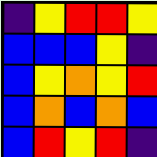[["indigo", "yellow", "red", "red", "yellow"], ["blue", "blue", "blue", "yellow", "indigo"], ["blue", "yellow", "orange", "yellow", "red"], ["blue", "orange", "blue", "orange", "blue"], ["blue", "red", "yellow", "red", "indigo"]]